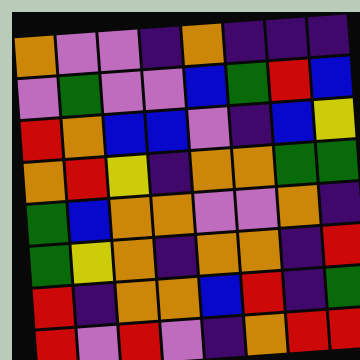[["orange", "violet", "violet", "indigo", "orange", "indigo", "indigo", "indigo"], ["violet", "green", "violet", "violet", "blue", "green", "red", "blue"], ["red", "orange", "blue", "blue", "violet", "indigo", "blue", "yellow"], ["orange", "red", "yellow", "indigo", "orange", "orange", "green", "green"], ["green", "blue", "orange", "orange", "violet", "violet", "orange", "indigo"], ["green", "yellow", "orange", "indigo", "orange", "orange", "indigo", "red"], ["red", "indigo", "orange", "orange", "blue", "red", "indigo", "green"], ["red", "violet", "red", "violet", "indigo", "orange", "red", "red"]]